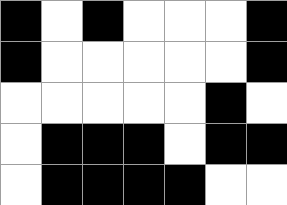[["black", "white", "black", "white", "white", "white", "black"], ["black", "white", "white", "white", "white", "white", "black"], ["white", "white", "white", "white", "white", "black", "white"], ["white", "black", "black", "black", "white", "black", "black"], ["white", "black", "black", "black", "black", "white", "white"]]